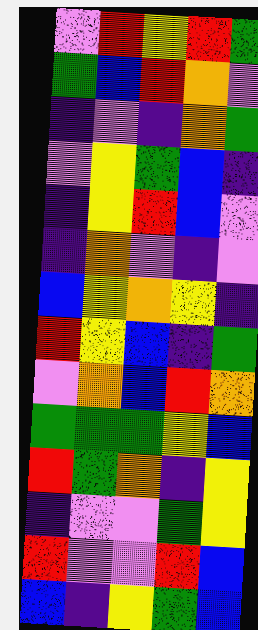[["violet", "red", "yellow", "red", "green"], ["green", "blue", "red", "orange", "violet"], ["indigo", "violet", "indigo", "orange", "green"], ["violet", "yellow", "green", "blue", "indigo"], ["indigo", "yellow", "red", "blue", "violet"], ["indigo", "orange", "violet", "indigo", "violet"], ["blue", "yellow", "orange", "yellow", "indigo"], ["red", "yellow", "blue", "indigo", "green"], ["violet", "orange", "blue", "red", "orange"], ["green", "green", "green", "yellow", "blue"], ["red", "green", "orange", "indigo", "yellow"], ["indigo", "violet", "violet", "green", "yellow"], ["red", "violet", "violet", "red", "blue"], ["blue", "indigo", "yellow", "green", "blue"]]